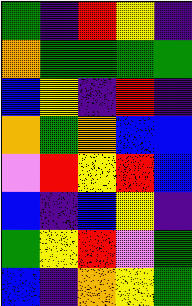[["green", "indigo", "red", "yellow", "indigo"], ["orange", "green", "green", "green", "green"], ["blue", "yellow", "indigo", "red", "indigo"], ["orange", "green", "orange", "blue", "blue"], ["violet", "red", "yellow", "red", "blue"], ["blue", "indigo", "blue", "yellow", "indigo"], ["green", "yellow", "red", "violet", "green"], ["blue", "indigo", "orange", "yellow", "green"]]